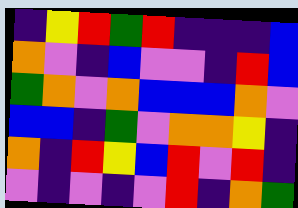[["indigo", "yellow", "red", "green", "red", "indigo", "indigo", "indigo", "blue"], ["orange", "violet", "indigo", "blue", "violet", "violet", "indigo", "red", "blue"], ["green", "orange", "violet", "orange", "blue", "blue", "blue", "orange", "violet"], ["blue", "blue", "indigo", "green", "violet", "orange", "orange", "yellow", "indigo"], ["orange", "indigo", "red", "yellow", "blue", "red", "violet", "red", "indigo"], ["violet", "indigo", "violet", "indigo", "violet", "red", "indigo", "orange", "green"]]